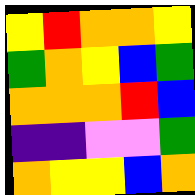[["yellow", "red", "orange", "orange", "yellow"], ["green", "orange", "yellow", "blue", "green"], ["orange", "orange", "orange", "red", "blue"], ["indigo", "indigo", "violet", "violet", "green"], ["orange", "yellow", "yellow", "blue", "orange"]]